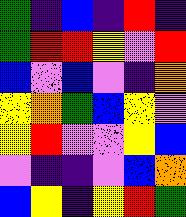[["green", "indigo", "blue", "indigo", "red", "indigo"], ["green", "red", "red", "yellow", "violet", "red"], ["blue", "violet", "blue", "violet", "indigo", "orange"], ["yellow", "orange", "green", "blue", "yellow", "violet"], ["yellow", "red", "violet", "violet", "yellow", "blue"], ["violet", "indigo", "indigo", "violet", "blue", "orange"], ["blue", "yellow", "indigo", "yellow", "red", "green"]]